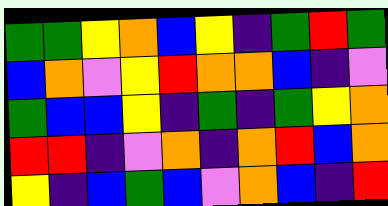[["green", "green", "yellow", "orange", "blue", "yellow", "indigo", "green", "red", "green"], ["blue", "orange", "violet", "yellow", "red", "orange", "orange", "blue", "indigo", "violet"], ["green", "blue", "blue", "yellow", "indigo", "green", "indigo", "green", "yellow", "orange"], ["red", "red", "indigo", "violet", "orange", "indigo", "orange", "red", "blue", "orange"], ["yellow", "indigo", "blue", "green", "blue", "violet", "orange", "blue", "indigo", "red"]]